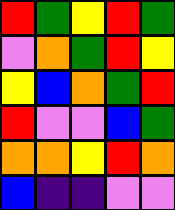[["red", "green", "yellow", "red", "green"], ["violet", "orange", "green", "red", "yellow"], ["yellow", "blue", "orange", "green", "red"], ["red", "violet", "violet", "blue", "green"], ["orange", "orange", "yellow", "red", "orange"], ["blue", "indigo", "indigo", "violet", "violet"]]